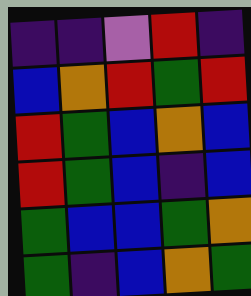[["indigo", "indigo", "violet", "red", "indigo"], ["blue", "orange", "red", "green", "red"], ["red", "green", "blue", "orange", "blue"], ["red", "green", "blue", "indigo", "blue"], ["green", "blue", "blue", "green", "orange"], ["green", "indigo", "blue", "orange", "green"]]